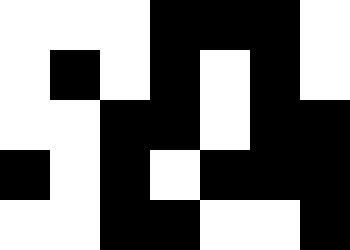[["white", "white", "white", "black", "black", "black", "white"], ["white", "black", "white", "black", "white", "black", "white"], ["white", "white", "black", "black", "white", "black", "black"], ["black", "white", "black", "white", "black", "black", "black"], ["white", "white", "black", "black", "white", "white", "black"]]